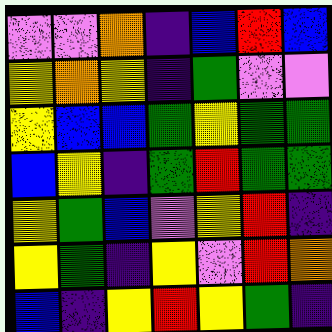[["violet", "violet", "orange", "indigo", "blue", "red", "blue"], ["yellow", "orange", "yellow", "indigo", "green", "violet", "violet"], ["yellow", "blue", "blue", "green", "yellow", "green", "green"], ["blue", "yellow", "indigo", "green", "red", "green", "green"], ["yellow", "green", "blue", "violet", "yellow", "red", "indigo"], ["yellow", "green", "indigo", "yellow", "violet", "red", "orange"], ["blue", "indigo", "yellow", "red", "yellow", "green", "indigo"]]